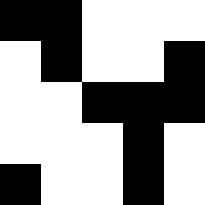[["black", "black", "white", "white", "white"], ["white", "black", "white", "white", "black"], ["white", "white", "black", "black", "black"], ["white", "white", "white", "black", "white"], ["black", "white", "white", "black", "white"]]